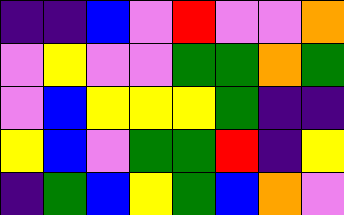[["indigo", "indigo", "blue", "violet", "red", "violet", "violet", "orange"], ["violet", "yellow", "violet", "violet", "green", "green", "orange", "green"], ["violet", "blue", "yellow", "yellow", "yellow", "green", "indigo", "indigo"], ["yellow", "blue", "violet", "green", "green", "red", "indigo", "yellow"], ["indigo", "green", "blue", "yellow", "green", "blue", "orange", "violet"]]